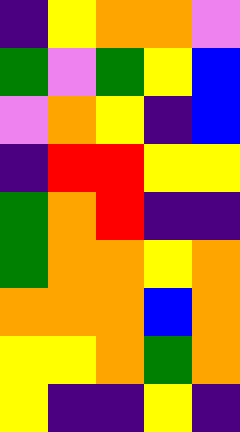[["indigo", "yellow", "orange", "orange", "violet"], ["green", "violet", "green", "yellow", "blue"], ["violet", "orange", "yellow", "indigo", "blue"], ["indigo", "red", "red", "yellow", "yellow"], ["green", "orange", "red", "indigo", "indigo"], ["green", "orange", "orange", "yellow", "orange"], ["orange", "orange", "orange", "blue", "orange"], ["yellow", "yellow", "orange", "green", "orange"], ["yellow", "indigo", "indigo", "yellow", "indigo"]]